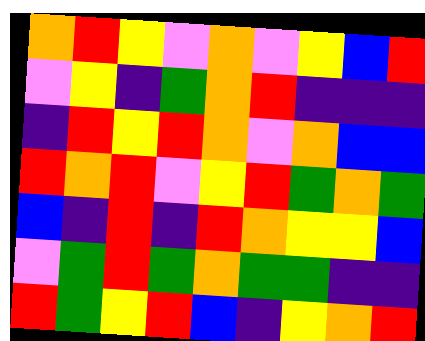[["orange", "red", "yellow", "violet", "orange", "violet", "yellow", "blue", "red"], ["violet", "yellow", "indigo", "green", "orange", "red", "indigo", "indigo", "indigo"], ["indigo", "red", "yellow", "red", "orange", "violet", "orange", "blue", "blue"], ["red", "orange", "red", "violet", "yellow", "red", "green", "orange", "green"], ["blue", "indigo", "red", "indigo", "red", "orange", "yellow", "yellow", "blue"], ["violet", "green", "red", "green", "orange", "green", "green", "indigo", "indigo"], ["red", "green", "yellow", "red", "blue", "indigo", "yellow", "orange", "red"]]